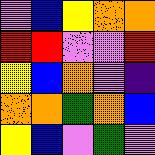[["violet", "blue", "yellow", "orange", "orange"], ["red", "red", "violet", "violet", "red"], ["yellow", "blue", "orange", "violet", "indigo"], ["orange", "orange", "green", "orange", "blue"], ["yellow", "blue", "violet", "green", "violet"]]